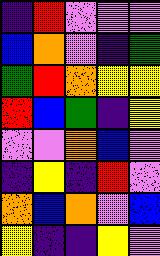[["indigo", "red", "violet", "violet", "violet"], ["blue", "orange", "violet", "indigo", "green"], ["green", "red", "orange", "yellow", "yellow"], ["red", "blue", "green", "indigo", "yellow"], ["violet", "violet", "orange", "blue", "violet"], ["indigo", "yellow", "indigo", "red", "violet"], ["orange", "blue", "orange", "violet", "blue"], ["yellow", "indigo", "indigo", "yellow", "violet"]]